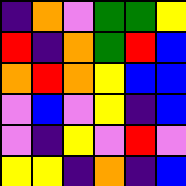[["indigo", "orange", "violet", "green", "green", "yellow"], ["red", "indigo", "orange", "green", "red", "blue"], ["orange", "red", "orange", "yellow", "blue", "blue"], ["violet", "blue", "violet", "yellow", "indigo", "blue"], ["violet", "indigo", "yellow", "violet", "red", "violet"], ["yellow", "yellow", "indigo", "orange", "indigo", "blue"]]